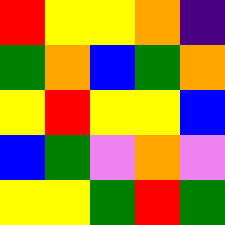[["red", "yellow", "yellow", "orange", "indigo"], ["green", "orange", "blue", "green", "orange"], ["yellow", "red", "yellow", "yellow", "blue"], ["blue", "green", "violet", "orange", "violet"], ["yellow", "yellow", "green", "red", "green"]]